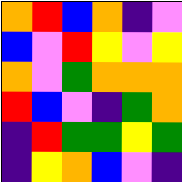[["orange", "red", "blue", "orange", "indigo", "violet"], ["blue", "violet", "red", "yellow", "violet", "yellow"], ["orange", "violet", "green", "orange", "orange", "orange"], ["red", "blue", "violet", "indigo", "green", "orange"], ["indigo", "red", "green", "green", "yellow", "green"], ["indigo", "yellow", "orange", "blue", "violet", "indigo"]]